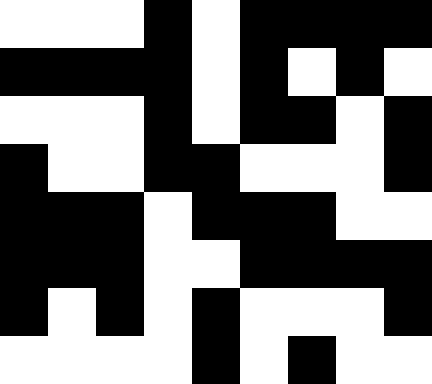[["white", "white", "white", "black", "white", "black", "black", "black", "black"], ["black", "black", "black", "black", "white", "black", "white", "black", "white"], ["white", "white", "white", "black", "white", "black", "black", "white", "black"], ["black", "white", "white", "black", "black", "white", "white", "white", "black"], ["black", "black", "black", "white", "black", "black", "black", "white", "white"], ["black", "black", "black", "white", "white", "black", "black", "black", "black"], ["black", "white", "black", "white", "black", "white", "white", "white", "black"], ["white", "white", "white", "white", "black", "white", "black", "white", "white"]]